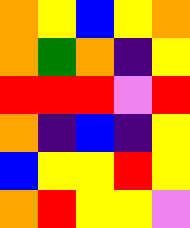[["orange", "yellow", "blue", "yellow", "orange"], ["orange", "green", "orange", "indigo", "yellow"], ["red", "red", "red", "violet", "red"], ["orange", "indigo", "blue", "indigo", "yellow"], ["blue", "yellow", "yellow", "red", "yellow"], ["orange", "red", "yellow", "yellow", "violet"]]